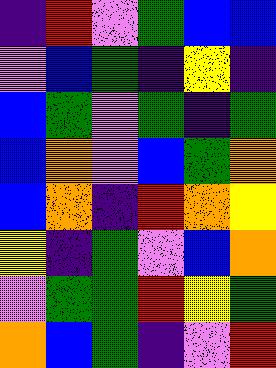[["indigo", "red", "violet", "green", "blue", "blue"], ["violet", "blue", "green", "indigo", "yellow", "indigo"], ["blue", "green", "violet", "green", "indigo", "green"], ["blue", "orange", "violet", "blue", "green", "orange"], ["blue", "orange", "indigo", "red", "orange", "yellow"], ["yellow", "indigo", "green", "violet", "blue", "orange"], ["violet", "green", "green", "red", "yellow", "green"], ["orange", "blue", "green", "indigo", "violet", "red"]]